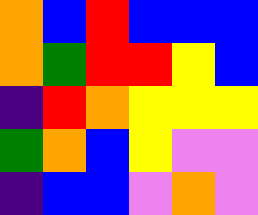[["orange", "blue", "red", "blue", "blue", "blue"], ["orange", "green", "red", "red", "yellow", "blue"], ["indigo", "red", "orange", "yellow", "yellow", "yellow"], ["green", "orange", "blue", "yellow", "violet", "violet"], ["indigo", "blue", "blue", "violet", "orange", "violet"]]